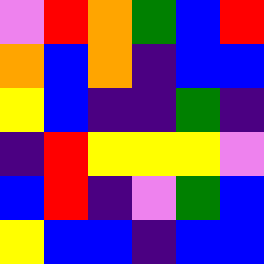[["violet", "red", "orange", "green", "blue", "red"], ["orange", "blue", "orange", "indigo", "blue", "blue"], ["yellow", "blue", "indigo", "indigo", "green", "indigo"], ["indigo", "red", "yellow", "yellow", "yellow", "violet"], ["blue", "red", "indigo", "violet", "green", "blue"], ["yellow", "blue", "blue", "indigo", "blue", "blue"]]